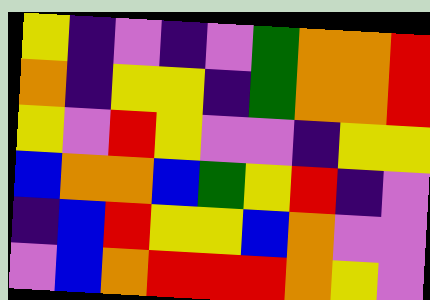[["yellow", "indigo", "violet", "indigo", "violet", "green", "orange", "orange", "red"], ["orange", "indigo", "yellow", "yellow", "indigo", "green", "orange", "orange", "red"], ["yellow", "violet", "red", "yellow", "violet", "violet", "indigo", "yellow", "yellow"], ["blue", "orange", "orange", "blue", "green", "yellow", "red", "indigo", "violet"], ["indigo", "blue", "red", "yellow", "yellow", "blue", "orange", "violet", "violet"], ["violet", "blue", "orange", "red", "red", "red", "orange", "yellow", "violet"]]